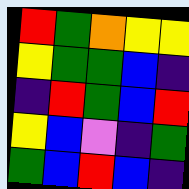[["red", "green", "orange", "yellow", "yellow"], ["yellow", "green", "green", "blue", "indigo"], ["indigo", "red", "green", "blue", "red"], ["yellow", "blue", "violet", "indigo", "green"], ["green", "blue", "red", "blue", "indigo"]]